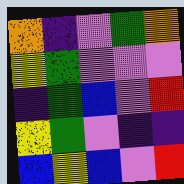[["orange", "indigo", "violet", "green", "orange"], ["yellow", "green", "violet", "violet", "violet"], ["indigo", "green", "blue", "violet", "red"], ["yellow", "green", "violet", "indigo", "indigo"], ["blue", "yellow", "blue", "violet", "red"]]